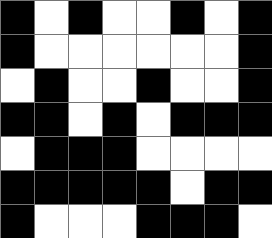[["black", "white", "black", "white", "white", "black", "white", "black"], ["black", "white", "white", "white", "white", "white", "white", "black"], ["white", "black", "white", "white", "black", "white", "white", "black"], ["black", "black", "white", "black", "white", "black", "black", "black"], ["white", "black", "black", "black", "white", "white", "white", "white"], ["black", "black", "black", "black", "black", "white", "black", "black"], ["black", "white", "white", "white", "black", "black", "black", "white"]]